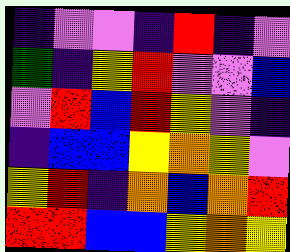[["indigo", "violet", "violet", "indigo", "red", "indigo", "violet"], ["green", "indigo", "yellow", "red", "violet", "violet", "blue"], ["violet", "red", "blue", "red", "yellow", "violet", "indigo"], ["indigo", "blue", "blue", "yellow", "orange", "yellow", "violet"], ["yellow", "red", "indigo", "orange", "blue", "orange", "red"], ["red", "red", "blue", "blue", "yellow", "orange", "yellow"]]